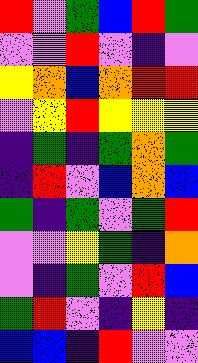[["red", "violet", "green", "blue", "red", "green"], ["violet", "violet", "red", "violet", "indigo", "violet"], ["yellow", "orange", "blue", "orange", "red", "red"], ["violet", "yellow", "red", "yellow", "yellow", "yellow"], ["indigo", "green", "indigo", "green", "orange", "green"], ["indigo", "red", "violet", "blue", "orange", "blue"], ["green", "indigo", "green", "violet", "green", "red"], ["violet", "violet", "yellow", "green", "indigo", "orange"], ["violet", "indigo", "green", "violet", "red", "blue"], ["green", "red", "violet", "indigo", "yellow", "indigo"], ["blue", "blue", "indigo", "red", "violet", "violet"]]